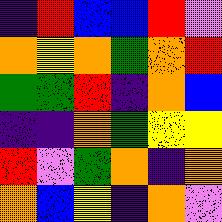[["indigo", "red", "blue", "blue", "red", "violet"], ["orange", "yellow", "orange", "green", "orange", "red"], ["green", "green", "red", "indigo", "orange", "blue"], ["indigo", "indigo", "orange", "green", "yellow", "yellow"], ["red", "violet", "green", "orange", "indigo", "orange"], ["orange", "blue", "yellow", "indigo", "orange", "violet"]]